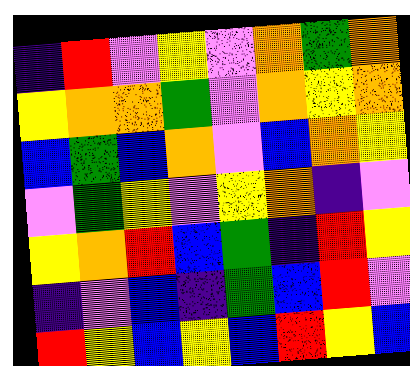[["indigo", "red", "violet", "yellow", "violet", "orange", "green", "orange"], ["yellow", "orange", "orange", "green", "violet", "orange", "yellow", "orange"], ["blue", "green", "blue", "orange", "violet", "blue", "orange", "yellow"], ["violet", "green", "yellow", "violet", "yellow", "orange", "indigo", "violet"], ["yellow", "orange", "red", "blue", "green", "indigo", "red", "yellow"], ["indigo", "violet", "blue", "indigo", "green", "blue", "red", "violet"], ["red", "yellow", "blue", "yellow", "blue", "red", "yellow", "blue"]]